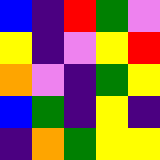[["blue", "indigo", "red", "green", "violet"], ["yellow", "indigo", "violet", "yellow", "red"], ["orange", "violet", "indigo", "green", "yellow"], ["blue", "green", "indigo", "yellow", "indigo"], ["indigo", "orange", "green", "yellow", "yellow"]]